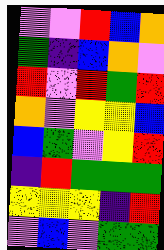[["violet", "violet", "red", "blue", "orange"], ["green", "indigo", "blue", "orange", "violet"], ["red", "violet", "red", "green", "red"], ["orange", "violet", "yellow", "yellow", "blue"], ["blue", "green", "violet", "yellow", "red"], ["indigo", "red", "green", "green", "green"], ["yellow", "yellow", "yellow", "indigo", "red"], ["violet", "blue", "violet", "green", "green"]]